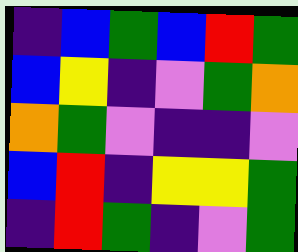[["indigo", "blue", "green", "blue", "red", "green"], ["blue", "yellow", "indigo", "violet", "green", "orange"], ["orange", "green", "violet", "indigo", "indigo", "violet"], ["blue", "red", "indigo", "yellow", "yellow", "green"], ["indigo", "red", "green", "indigo", "violet", "green"]]